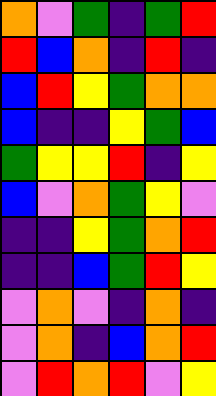[["orange", "violet", "green", "indigo", "green", "red"], ["red", "blue", "orange", "indigo", "red", "indigo"], ["blue", "red", "yellow", "green", "orange", "orange"], ["blue", "indigo", "indigo", "yellow", "green", "blue"], ["green", "yellow", "yellow", "red", "indigo", "yellow"], ["blue", "violet", "orange", "green", "yellow", "violet"], ["indigo", "indigo", "yellow", "green", "orange", "red"], ["indigo", "indigo", "blue", "green", "red", "yellow"], ["violet", "orange", "violet", "indigo", "orange", "indigo"], ["violet", "orange", "indigo", "blue", "orange", "red"], ["violet", "red", "orange", "red", "violet", "yellow"]]